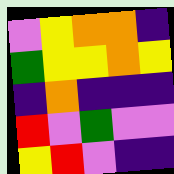[["violet", "yellow", "orange", "orange", "indigo"], ["green", "yellow", "yellow", "orange", "yellow"], ["indigo", "orange", "indigo", "indigo", "indigo"], ["red", "violet", "green", "violet", "violet"], ["yellow", "red", "violet", "indigo", "indigo"]]